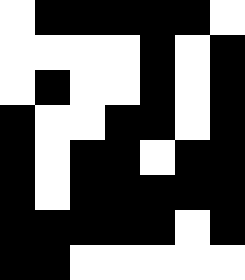[["white", "black", "black", "black", "black", "black", "white"], ["white", "white", "white", "white", "black", "white", "black"], ["white", "black", "white", "white", "black", "white", "black"], ["black", "white", "white", "black", "black", "white", "black"], ["black", "white", "black", "black", "white", "black", "black"], ["black", "white", "black", "black", "black", "black", "black"], ["black", "black", "black", "black", "black", "white", "black"], ["black", "black", "white", "white", "white", "white", "white"]]